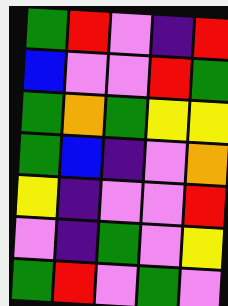[["green", "red", "violet", "indigo", "red"], ["blue", "violet", "violet", "red", "green"], ["green", "orange", "green", "yellow", "yellow"], ["green", "blue", "indigo", "violet", "orange"], ["yellow", "indigo", "violet", "violet", "red"], ["violet", "indigo", "green", "violet", "yellow"], ["green", "red", "violet", "green", "violet"]]